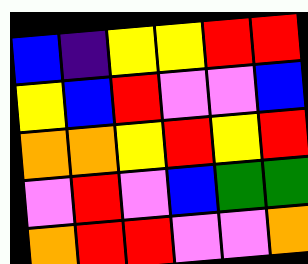[["blue", "indigo", "yellow", "yellow", "red", "red"], ["yellow", "blue", "red", "violet", "violet", "blue"], ["orange", "orange", "yellow", "red", "yellow", "red"], ["violet", "red", "violet", "blue", "green", "green"], ["orange", "red", "red", "violet", "violet", "orange"]]